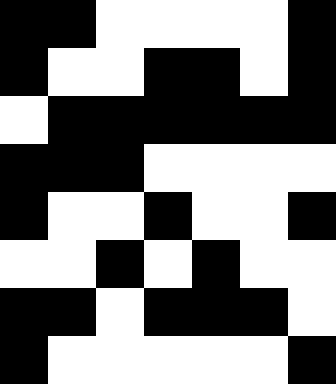[["black", "black", "white", "white", "white", "white", "black"], ["black", "white", "white", "black", "black", "white", "black"], ["white", "black", "black", "black", "black", "black", "black"], ["black", "black", "black", "white", "white", "white", "white"], ["black", "white", "white", "black", "white", "white", "black"], ["white", "white", "black", "white", "black", "white", "white"], ["black", "black", "white", "black", "black", "black", "white"], ["black", "white", "white", "white", "white", "white", "black"]]